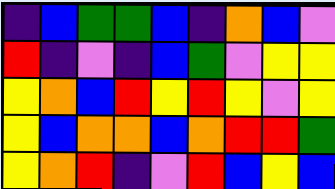[["indigo", "blue", "green", "green", "blue", "indigo", "orange", "blue", "violet"], ["red", "indigo", "violet", "indigo", "blue", "green", "violet", "yellow", "yellow"], ["yellow", "orange", "blue", "red", "yellow", "red", "yellow", "violet", "yellow"], ["yellow", "blue", "orange", "orange", "blue", "orange", "red", "red", "green"], ["yellow", "orange", "red", "indigo", "violet", "red", "blue", "yellow", "blue"]]